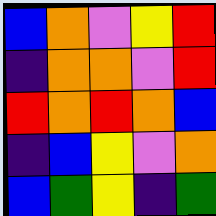[["blue", "orange", "violet", "yellow", "red"], ["indigo", "orange", "orange", "violet", "red"], ["red", "orange", "red", "orange", "blue"], ["indigo", "blue", "yellow", "violet", "orange"], ["blue", "green", "yellow", "indigo", "green"]]